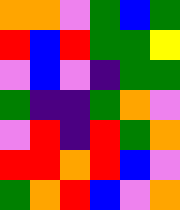[["orange", "orange", "violet", "green", "blue", "green"], ["red", "blue", "red", "green", "green", "yellow"], ["violet", "blue", "violet", "indigo", "green", "green"], ["green", "indigo", "indigo", "green", "orange", "violet"], ["violet", "red", "indigo", "red", "green", "orange"], ["red", "red", "orange", "red", "blue", "violet"], ["green", "orange", "red", "blue", "violet", "orange"]]